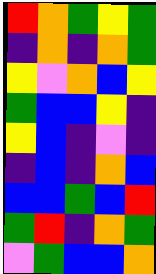[["red", "orange", "green", "yellow", "green"], ["indigo", "orange", "indigo", "orange", "green"], ["yellow", "violet", "orange", "blue", "yellow"], ["green", "blue", "blue", "yellow", "indigo"], ["yellow", "blue", "indigo", "violet", "indigo"], ["indigo", "blue", "indigo", "orange", "blue"], ["blue", "blue", "green", "blue", "red"], ["green", "red", "indigo", "orange", "green"], ["violet", "green", "blue", "blue", "orange"]]